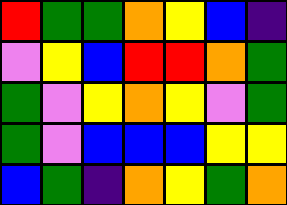[["red", "green", "green", "orange", "yellow", "blue", "indigo"], ["violet", "yellow", "blue", "red", "red", "orange", "green"], ["green", "violet", "yellow", "orange", "yellow", "violet", "green"], ["green", "violet", "blue", "blue", "blue", "yellow", "yellow"], ["blue", "green", "indigo", "orange", "yellow", "green", "orange"]]